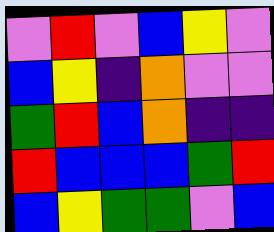[["violet", "red", "violet", "blue", "yellow", "violet"], ["blue", "yellow", "indigo", "orange", "violet", "violet"], ["green", "red", "blue", "orange", "indigo", "indigo"], ["red", "blue", "blue", "blue", "green", "red"], ["blue", "yellow", "green", "green", "violet", "blue"]]